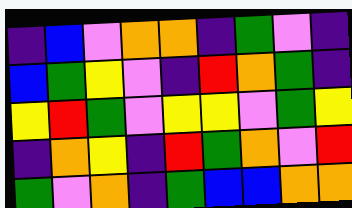[["indigo", "blue", "violet", "orange", "orange", "indigo", "green", "violet", "indigo"], ["blue", "green", "yellow", "violet", "indigo", "red", "orange", "green", "indigo"], ["yellow", "red", "green", "violet", "yellow", "yellow", "violet", "green", "yellow"], ["indigo", "orange", "yellow", "indigo", "red", "green", "orange", "violet", "red"], ["green", "violet", "orange", "indigo", "green", "blue", "blue", "orange", "orange"]]